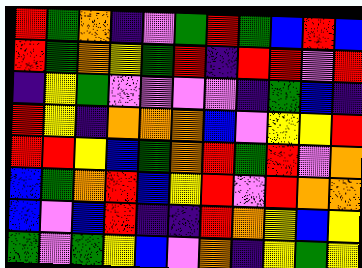[["red", "green", "orange", "indigo", "violet", "green", "red", "green", "blue", "red", "blue"], ["red", "green", "orange", "yellow", "green", "red", "indigo", "red", "red", "violet", "red"], ["indigo", "yellow", "green", "violet", "violet", "violet", "violet", "indigo", "green", "blue", "indigo"], ["red", "yellow", "indigo", "orange", "orange", "orange", "blue", "violet", "yellow", "yellow", "red"], ["red", "red", "yellow", "blue", "green", "orange", "red", "green", "red", "violet", "orange"], ["blue", "green", "orange", "red", "blue", "yellow", "red", "violet", "red", "orange", "orange"], ["blue", "violet", "blue", "red", "indigo", "indigo", "red", "orange", "yellow", "blue", "yellow"], ["green", "violet", "green", "yellow", "blue", "violet", "orange", "indigo", "yellow", "green", "yellow"]]